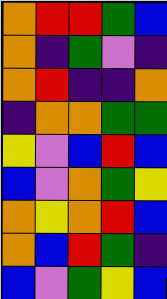[["orange", "red", "red", "green", "blue"], ["orange", "indigo", "green", "violet", "indigo"], ["orange", "red", "indigo", "indigo", "orange"], ["indigo", "orange", "orange", "green", "green"], ["yellow", "violet", "blue", "red", "blue"], ["blue", "violet", "orange", "green", "yellow"], ["orange", "yellow", "orange", "red", "blue"], ["orange", "blue", "red", "green", "indigo"], ["blue", "violet", "green", "yellow", "blue"]]